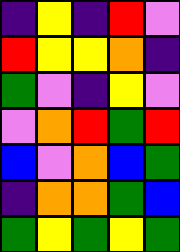[["indigo", "yellow", "indigo", "red", "violet"], ["red", "yellow", "yellow", "orange", "indigo"], ["green", "violet", "indigo", "yellow", "violet"], ["violet", "orange", "red", "green", "red"], ["blue", "violet", "orange", "blue", "green"], ["indigo", "orange", "orange", "green", "blue"], ["green", "yellow", "green", "yellow", "green"]]